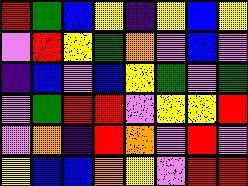[["red", "green", "blue", "yellow", "indigo", "yellow", "blue", "yellow"], ["violet", "red", "yellow", "green", "orange", "violet", "blue", "violet"], ["indigo", "blue", "violet", "blue", "yellow", "green", "violet", "green"], ["violet", "green", "red", "red", "violet", "yellow", "yellow", "red"], ["violet", "orange", "indigo", "red", "orange", "violet", "red", "violet"], ["yellow", "blue", "blue", "orange", "yellow", "violet", "red", "red"]]